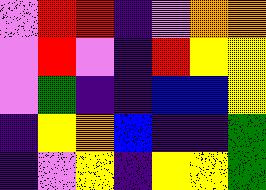[["violet", "red", "red", "indigo", "violet", "orange", "orange"], ["violet", "red", "violet", "indigo", "red", "yellow", "yellow"], ["violet", "green", "indigo", "indigo", "blue", "blue", "yellow"], ["indigo", "yellow", "orange", "blue", "indigo", "indigo", "green"], ["indigo", "violet", "yellow", "indigo", "yellow", "yellow", "green"]]